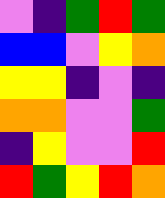[["violet", "indigo", "green", "red", "green"], ["blue", "blue", "violet", "yellow", "orange"], ["yellow", "yellow", "indigo", "violet", "indigo"], ["orange", "orange", "violet", "violet", "green"], ["indigo", "yellow", "violet", "violet", "red"], ["red", "green", "yellow", "red", "orange"]]